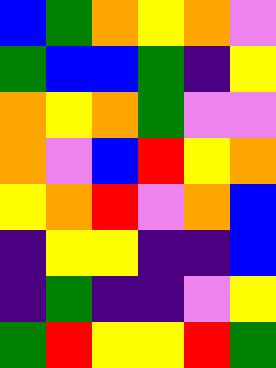[["blue", "green", "orange", "yellow", "orange", "violet"], ["green", "blue", "blue", "green", "indigo", "yellow"], ["orange", "yellow", "orange", "green", "violet", "violet"], ["orange", "violet", "blue", "red", "yellow", "orange"], ["yellow", "orange", "red", "violet", "orange", "blue"], ["indigo", "yellow", "yellow", "indigo", "indigo", "blue"], ["indigo", "green", "indigo", "indigo", "violet", "yellow"], ["green", "red", "yellow", "yellow", "red", "green"]]